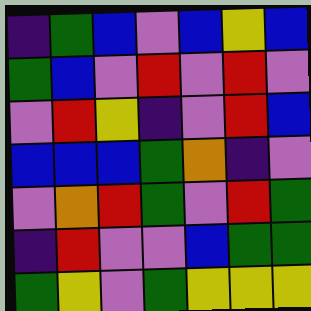[["indigo", "green", "blue", "violet", "blue", "yellow", "blue"], ["green", "blue", "violet", "red", "violet", "red", "violet"], ["violet", "red", "yellow", "indigo", "violet", "red", "blue"], ["blue", "blue", "blue", "green", "orange", "indigo", "violet"], ["violet", "orange", "red", "green", "violet", "red", "green"], ["indigo", "red", "violet", "violet", "blue", "green", "green"], ["green", "yellow", "violet", "green", "yellow", "yellow", "yellow"]]